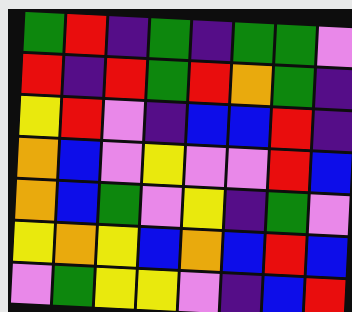[["green", "red", "indigo", "green", "indigo", "green", "green", "violet"], ["red", "indigo", "red", "green", "red", "orange", "green", "indigo"], ["yellow", "red", "violet", "indigo", "blue", "blue", "red", "indigo"], ["orange", "blue", "violet", "yellow", "violet", "violet", "red", "blue"], ["orange", "blue", "green", "violet", "yellow", "indigo", "green", "violet"], ["yellow", "orange", "yellow", "blue", "orange", "blue", "red", "blue"], ["violet", "green", "yellow", "yellow", "violet", "indigo", "blue", "red"]]